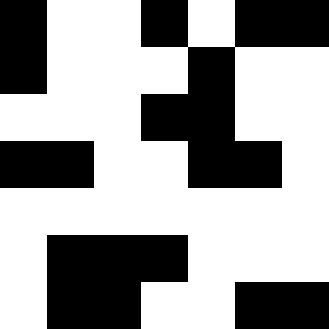[["black", "white", "white", "black", "white", "black", "black"], ["black", "white", "white", "white", "black", "white", "white"], ["white", "white", "white", "black", "black", "white", "white"], ["black", "black", "white", "white", "black", "black", "white"], ["white", "white", "white", "white", "white", "white", "white"], ["white", "black", "black", "black", "white", "white", "white"], ["white", "black", "black", "white", "white", "black", "black"]]